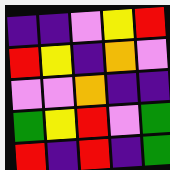[["indigo", "indigo", "violet", "yellow", "red"], ["red", "yellow", "indigo", "orange", "violet"], ["violet", "violet", "orange", "indigo", "indigo"], ["green", "yellow", "red", "violet", "green"], ["red", "indigo", "red", "indigo", "green"]]